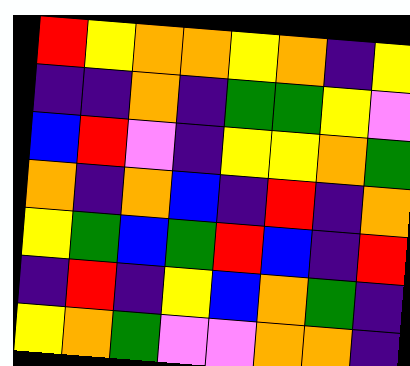[["red", "yellow", "orange", "orange", "yellow", "orange", "indigo", "yellow"], ["indigo", "indigo", "orange", "indigo", "green", "green", "yellow", "violet"], ["blue", "red", "violet", "indigo", "yellow", "yellow", "orange", "green"], ["orange", "indigo", "orange", "blue", "indigo", "red", "indigo", "orange"], ["yellow", "green", "blue", "green", "red", "blue", "indigo", "red"], ["indigo", "red", "indigo", "yellow", "blue", "orange", "green", "indigo"], ["yellow", "orange", "green", "violet", "violet", "orange", "orange", "indigo"]]